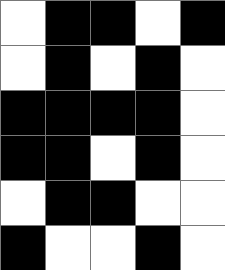[["white", "black", "black", "white", "black"], ["white", "black", "white", "black", "white"], ["black", "black", "black", "black", "white"], ["black", "black", "white", "black", "white"], ["white", "black", "black", "white", "white"], ["black", "white", "white", "black", "white"]]